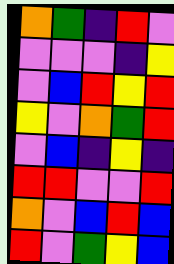[["orange", "green", "indigo", "red", "violet"], ["violet", "violet", "violet", "indigo", "yellow"], ["violet", "blue", "red", "yellow", "red"], ["yellow", "violet", "orange", "green", "red"], ["violet", "blue", "indigo", "yellow", "indigo"], ["red", "red", "violet", "violet", "red"], ["orange", "violet", "blue", "red", "blue"], ["red", "violet", "green", "yellow", "blue"]]